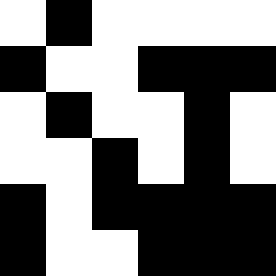[["white", "black", "white", "white", "white", "white"], ["black", "white", "white", "black", "black", "black"], ["white", "black", "white", "white", "black", "white"], ["white", "white", "black", "white", "black", "white"], ["black", "white", "black", "black", "black", "black"], ["black", "white", "white", "black", "black", "black"]]